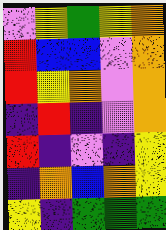[["violet", "yellow", "green", "yellow", "orange"], ["red", "blue", "blue", "violet", "orange"], ["red", "yellow", "orange", "violet", "orange"], ["indigo", "red", "indigo", "violet", "orange"], ["red", "indigo", "violet", "indigo", "yellow"], ["indigo", "orange", "blue", "orange", "yellow"], ["yellow", "indigo", "green", "green", "green"]]